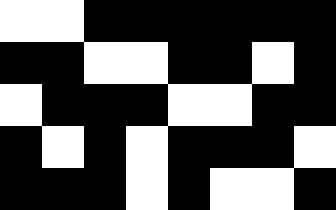[["white", "white", "black", "black", "black", "black", "black", "black"], ["black", "black", "white", "white", "black", "black", "white", "black"], ["white", "black", "black", "black", "white", "white", "black", "black"], ["black", "white", "black", "white", "black", "black", "black", "white"], ["black", "black", "black", "white", "black", "white", "white", "black"]]